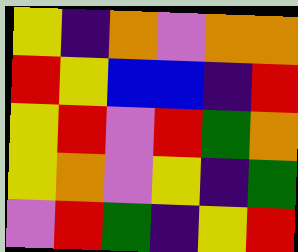[["yellow", "indigo", "orange", "violet", "orange", "orange"], ["red", "yellow", "blue", "blue", "indigo", "red"], ["yellow", "red", "violet", "red", "green", "orange"], ["yellow", "orange", "violet", "yellow", "indigo", "green"], ["violet", "red", "green", "indigo", "yellow", "red"]]